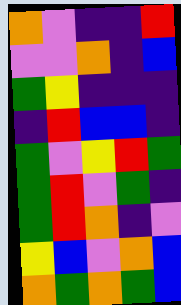[["orange", "violet", "indigo", "indigo", "red"], ["violet", "violet", "orange", "indigo", "blue"], ["green", "yellow", "indigo", "indigo", "indigo"], ["indigo", "red", "blue", "blue", "indigo"], ["green", "violet", "yellow", "red", "green"], ["green", "red", "violet", "green", "indigo"], ["green", "red", "orange", "indigo", "violet"], ["yellow", "blue", "violet", "orange", "blue"], ["orange", "green", "orange", "green", "blue"]]